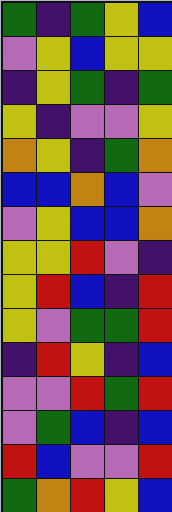[["green", "indigo", "green", "yellow", "blue"], ["violet", "yellow", "blue", "yellow", "yellow"], ["indigo", "yellow", "green", "indigo", "green"], ["yellow", "indigo", "violet", "violet", "yellow"], ["orange", "yellow", "indigo", "green", "orange"], ["blue", "blue", "orange", "blue", "violet"], ["violet", "yellow", "blue", "blue", "orange"], ["yellow", "yellow", "red", "violet", "indigo"], ["yellow", "red", "blue", "indigo", "red"], ["yellow", "violet", "green", "green", "red"], ["indigo", "red", "yellow", "indigo", "blue"], ["violet", "violet", "red", "green", "red"], ["violet", "green", "blue", "indigo", "blue"], ["red", "blue", "violet", "violet", "red"], ["green", "orange", "red", "yellow", "blue"]]